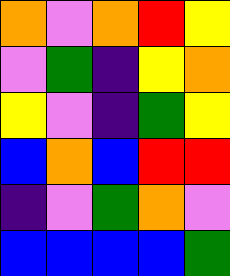[["orange", "violet", "orange", "red", "yellow"], ["violet", "green", "indigo", "yellow", "orange"], ["yellow", "violet", "indigo", "green", "yellow"], ["blue", "orange", "blue", "red", "red"], ["indigo", "violet", "green", "orange", "violet"], ["blue", "blue", "blue", "blue", "green"]]